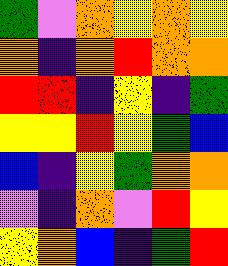[["green", "violet", "orange", "yellow", "orange", "yellow"], ["orange", "indigo", "orange", "red", "orange", "orange"], ["red", "red", "indigo", "yellow", "indigo", "green"], ["yellow", "yellow", "red", "yellow", "green", "blue"], ["blue", "indigo", "yellow", "green", "orange", "orange"], ["violet", "indigo", "orange", "violet", "red", "yellow"], ["yellow", "orange", "blue", "indigo", "green", "red"]]